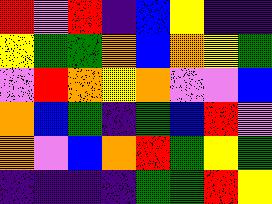[["red", "violet", "red", "indigo", "blue", "yellow", "indigo", "indigo"], ["yellow", "green", "green", "orange", "blue", "orange", "yellow", "green"], ["violet", "red", "orange", "yellow", "orange", "violet", "violet", "blue"], ["orange", "blue", "green", "indigo", "green", "blue", "red", "violet"], ["orange", "violet", "blue", "orange", "red", "green", "yellow", "green"], ["indigo", "indigo", "indigo", "indigo", "green", "green", "red", "yellow"]]